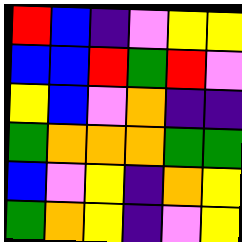[["red", "blue", "indigo", "violet", "yellow", "yellow"], ["blue", "blue", "red", "green", "red", "violet"], ["yellow", "blue", "violet", "orange", "indigo", "indigo"], ["green", "orange", "orange", "orange", "green", "green"], ["blue", "violet", "yellow", "indigo", "orange", "yellow"], ["green", "orange", "yellow", "indigo", "violet", "yellow"]]